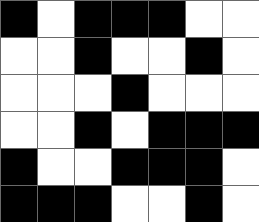[["black", "white", "black", "black", "black", "white", "white"], ["white", "white", "black", "white", "white", "black", "white"], ["white", "white", "white", "black", "white", "white", "white"], ["white", "white", "black", "white", "black", "black", "black"], ["black", "white", "white", "black", "black", "black", "white"], ["black", "black", "black", "white", "white", "black", "white"]]